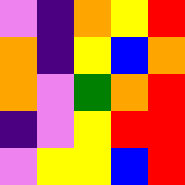[["violet", "indigo", "orange", "yellow", "red"], ["orange", "indigo", "yellow", "blue", "orange"], ["orange", "violet", "green", "orange", "red"], ["indigo", "violet", "yellow", "red", "red"], ["violet", "yellow", "yellow", "blue", "red"]]